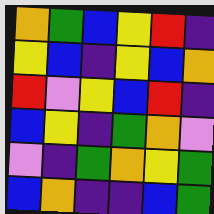[["orange", "green", "blue", "yellow", "red", "indigo"], ["yellow", "blue", "indigo", "yellow", "blue", "orange"], ["red", "violet", "yellow", "blue", "red", "indigo"], ["blue", "yellow", "indigo", "green", "orange", "violet"], ["violet", "indigo", "green", "orange", "yellow", "green"], ["blue", "orange", "indigo", "indigo", "blue", "green"]]